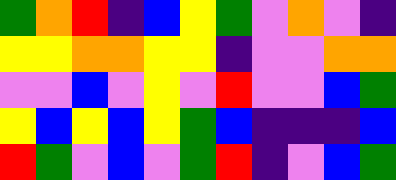[["green", "orange", "red", "indigo", "blue", "yellow", "green", "violet", "orange", "violet", "indigo"], ["yellow", "yellow", "orange", "orange", "yellow", "yellow", "indigo", "violet", "violet", "orange", "orange"], ["violet", "violet", "blue", "violet", "yellow", "violet", "red", "violet", "violet", "blue", "green"], ["yellow", "blue", "yellow", "blue", "yellow", "green", "blue", "indigo", "indigo", "indigo", "blue"], ["red", "green", "violet", "blue", "violet", "green", "red", "indigo", "violet", "blue", "green"]]